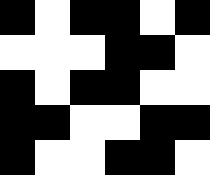[["black", "white", "black", "black", "white", "black"], ["white", "white", "white", "black", "black", "white"], ["black", "white", "black", "black", "white", "white"], ["black", "black", "white", "white", "black", "black"], ["black", "white", "white", "black", "black", "white"]]